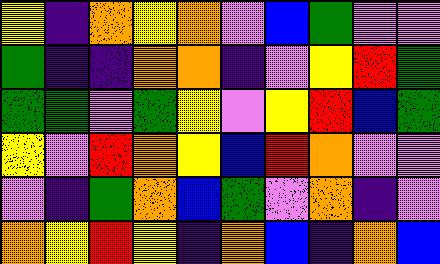[["yellow", "indigo", "orange", "yellow", "orange", "violet", "blue", "green", "violet", "violet"], ["green", "indigo", "indigo", "orange", "orange", "indigo", "violet", "yellow", "red", "green"], ["green", "green", "violet", "green", "yellow", "violet", "yellow", "red", "blue", "green"], ["yellow", "violet", "red", "orange", "yellow", "blue", "red", "orange", "violet", "violet"], ["violet", "indigo", "green", "orange", "blue", "green", "violet", "orange", "indigo", "violet"], ["orange", "yellow", "red", "yellow", "indigo", "orange", "blue", "indigo", "orange", "blue"]]